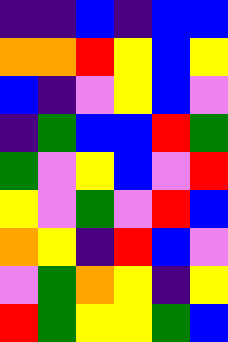[["indigo", "indigo", "blue", "indigo", "blue", "blue"], ["orange", "orange", "red", "yellow", "blue", "yellow"], ["blue", "indigo", "violet", "yellow", "blue", "violet"], ["indigo", "green", "blue", "blue", "red", "green"], ["green", "violet", "yellow", "blue", "violet", "red"], ["yellow", "violet", "green", "violet", "red", "blue"], ["orange", "yellow", "indigo", "red", "blue", "violet"], ["violet", "green", "orange", "yellow", "indigo", "yellow"], ["red", "green", "yellow", "yellow", "green", "blue"]]